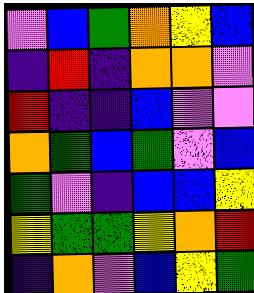[["violet", "blue", "green", "orange", "yellow", "blue"], ["indigo", "red", "indigo", "orange", "orange", "violet"], ["red", "indigo", "indigo", "blue", "violet", "violet"], ["orange", "green", "blue", "green", "violet", "blue"], ["green", "violet", "indigo", "blue", "blue", "yellow"], ["yellow", "green", "green", "yellow", "orange", "red"], ["indigo", "orange", "violet", "blue", "yellow", "green"]]